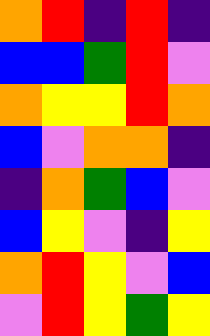[["orange", "red", "indigo", "red", "indigo"], ["blue", "blue", "green", "red", "violet"], ["orange", "yellow", "yellow", "red", "orange"], ["blue", "violet", "orange", "orange", "indigo"], ["indigo", "orange", "green", "blue", "violet"], ["blue", "yellow", "violet", "indigo", "yellow"], ["orange", "red", "yellow", "violet", "blue"], ["violet", "red", "yellow", "green", "yellow"]]